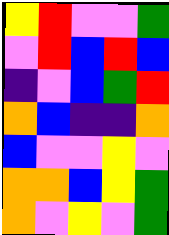[["yellow", "red", "violet", "violet", "green"], ["violet", "red", "blue", "red", "blue"], ["indigo", "violet", "blue", "green", "red"], ["orange", "blue", "indigo", "indigo", "orange"], ["blue", "violet", "violet", "yellow", "violet"], ["orange", "orange", "blue", "yellow", "green"], ["orange", "violet", "yellow", "violet", "green"]]